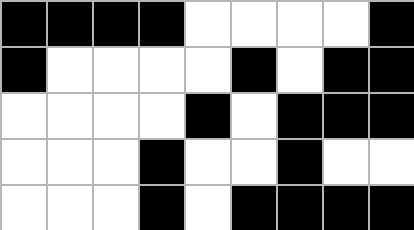[["black", "black", "black", "black", "white", "white", "white", "white", "black"], ["black", "white", "white", "white", "white", "black", "white", "black", "black"], ["white", "white", "white", "white", "black", "white", "black", "black", "black"], ["white", "white", "white", "black", "white", "white", "black", "white", "white"], ["white", "white", "white", "black", "white", "black", "black", "black", "black"]]